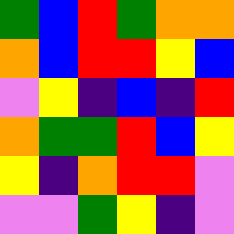[["green", "blue", "red", "green", "orange", "orange"], ["orange", "blue", "red", "red", "yellow", "blue"], ["violet", "yellow", "indigo", "blue", "indigo", "red"], ["orange", "green", "green", "red", "blue", "yellow"], ["yellow", "indigo", "orange", "red", "red", "violet"], ["violet", "violet", "green", "yellow", "indigo", "violet"]]